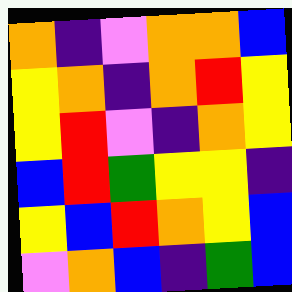[["orange", "indigo", "violet", "orange", "orange", "blue"], ["yellow", "orange", "indigo", "orange", "red", "yellow"], ["yellow", "red", "violet", "indigo", "orange", "yellow"], ["blue", "red", "green", "yellow", "yellow", "indigo"], ["yellow", "blue", "red", "orange", "yellow", "blue"], ["violet", "orange", "blue", "indigo", "green", "blue"]]